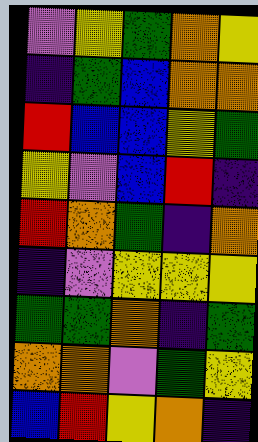[["violet", "yellow", "green", "orange", "yellow"], ["indigo", "green", "blue", "orange", "orange"], ["red", "blue", "blue", "yellow", "green"], ["yellow", "violet", "blue", "red", "indigo"], ["red", "orange", "green", "indigo", "orange"], ["indigo", "violet", "yellow", "yellow", "yellow"], ["green", "green", "orange", "indigo", "green"], ["orange", "orange", "violet", "green", "yellow"], ["blue", "red", "yellow", "orange", "indigo"]]